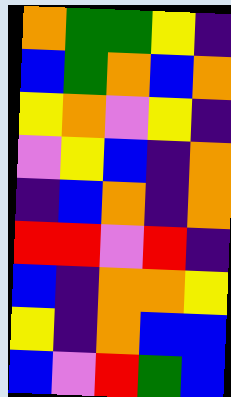[["orange", "green", "green", "yellow", "indigo"], ["blue", "green", "orange", "blue", "orange"], ["yellow", "orange", "violet", "yellow", "indigo"], ["violet", "yellow", "blue", "indigo", "orange"], ["indigo", "blue", "orange", "indigo", "orange"], ["red", "red", "violet", "red", "indigo"], ["blue", "indigo", "orange", "orange", "yellow"], ["yellow", "indigo", "orange", "blue", "blue"], ["blue", "violet", "red", "green", "blue"]]